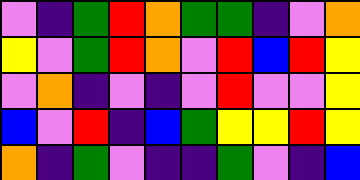[["violet", "indigo", "green", "red", "orange", "green", "green", "indigo", "violet", "orange"], ["yellow", "violet", "green", "red", "orange", "violet", "red", "blue", "red", "yellow"], ["violet", "orange", "indigo", "violet", "indigo", "violet", "red", "violet", "violet", "yellow"], ["blue", "violet", "red", "indigo", "blue", "green", "yellow", "yellow", "red", "yellow"], ["orange", "indigo", "green", "violet", "indigo", "indigo", "green", "violet", "indigo", "blue"]]